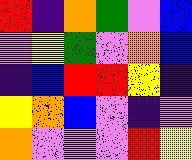[["red", "indigo", "orange", "green", "violet", "blue"], ["violet", "yellow", "green", "violet", "orange", "blue"], ["indigo", "blue", "red", "red", "yellow", "indigo"], ["yellow", "orange", "blue", "violet", "indigo", "violet"], ["orange", "violet", "violet", "violet", "red", "yellow"]]